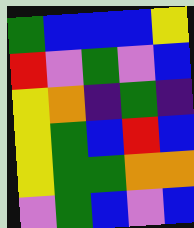[["green", "blue", "blue", "blue", "yellow"], ["red", "violet", "green", "violet", "blue"], ["yellow", "orange", "indigo", "green", "indigo"], ["yellow", "green", "blue", "red", "blue"], ["yellow", "green", "green", "orange", "orange"], ["violet", "green", "blue", "violet", "blue"]]